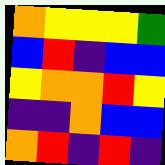[["orange", "yellow", "yellow", "yellow", "green"], ["blue", "red", "indigo", "blue", "blue"], ["yellow", "orange", "orange", "red", "yellow"], ["indigo", "indigo", "orange", "blue", "blue"], ["orange", "red", "indigo", "red", "indigo"]]